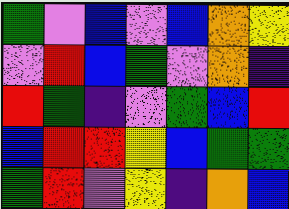[["green", "violet", "blue", "violet", "blue", "orange", "yellow"], ["violet", "red", "blue", "green", "violet", "orange", "indigo"], ["red", "green", "indigo", "violet", "green", "blue", "red"], ["blue", "red", "red", "yellow", "blue", "green", "green"], ["green", "red", "violet", "yellow", "indigo", "orange", "blue"]]